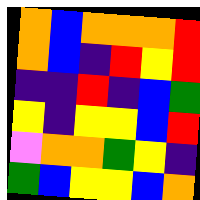[["orange", "blue", "orange", "orange", "orange", "red"], ["orange", "blue", "indigo", "red", "yellow", "red"], ["indigo", "indigo", "red", "indigo", "blue", "green"], ["yellow", "indigo", "yellow", "yellow", "blue", "red"], ["violet", "orange", "orange", "green", "yellow", "indigo"], ["green", "blue", "yellow", "yellow", "blue", "orange"]]